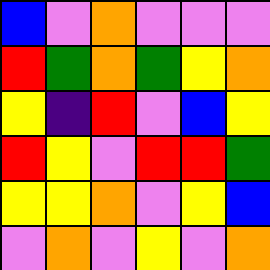[["blue", "violet", "orange", "violet", "violet", "violet"], ["red", "green", "orange", "green", "yellow", "orange"], ["yellow", "indigo", "red", "violet", "blue", "yellow"], ["red", "yellow", "violet", "red", "red", "green"], ["yellow", "yellow", "orange", "violet", "yellow", "blue"], ["violet", "orange", "violet", "yellow", "violet", "orange"]]